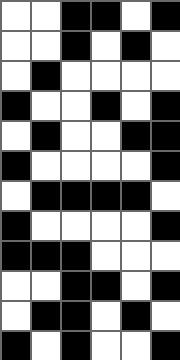[["white", "white", "black", "black", "white", "black"], ["white", "white", "black", "white", "black", "white"], ["white", "black", "white", "white", "white", "white"], ["black", "white", "white", "black", "white", "black"], ["white", "black", "white", "white", "black", "black"], ["black", "white", "white", "white", "white", "black"], ["white", "black", "black", "black", "black", "white"], ["black", "white", "white", "white", "white", "black"], ["black", "black", "black", "white", "white", "white"], ["white", "white", "black", "black", "white", "black"], ["white", "black", "black", "white", "black", "white"], ["black", "white", "black", "white", "white", "black"]]